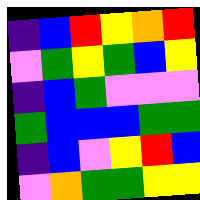[["indigo", "blue", "red", "yellow", "orange", "red"], ["violet", "green", "yellow", "green", "blue", "yellow"], ["indigo", "blue", "green", "violet", "violet", "violet"], ["green", "blue", "blue", "blue", "green", "green"], ["indigo", "blue", "violet", "yellow", "red", "blue"], ["violet", "orange", "green", "green", "yellow", "yellow"]]